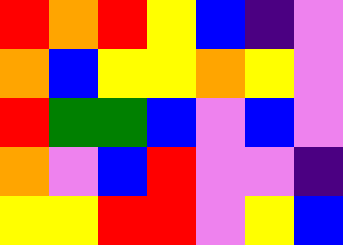[["red", "orange", "red", "yellow", "blue", "indigo", "violet"], ["orange", "blue", "yellow", "yellow", "orange", "yellow", "violet"], ["red", "green", "green", "blue", "violet", "blue", "violet"], ["orange", "violet", "blue", "red", "violet", "violet", "indigo"], ["yellow", "yellow", "red", "red", "violet", "yellow", "blue"]]